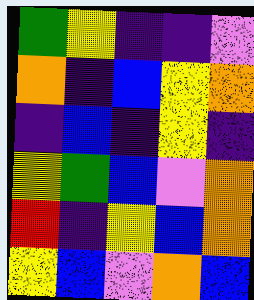[["green", "yellow", "indigo", "indigo", "violet"], ["orange", "indigo", "blue", "yellow", "orange"], ["indigo", "blue", "indigo", "yellow", "indigo"], ["yellow", "green", "blue", "violet", "orange"], ["red", "indigo", "yellow", "blue", "orange"], ["yellow", "blue", "violet", "orange", "blue"]]